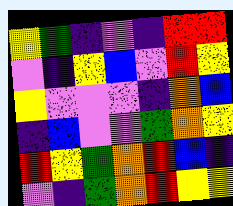[["yellow", "green", "indigo", "violet", "indigo", "red", "red"], ["violet", "indigo", "yellow", "blue", "violet", "red", "yellow"], ["yellow", "violet", "violet", "violet", "indigo", "orange", "blue"], ["indigo", "blue", "violet", "violet", "green", "orange", "yellow"], ["red", "yellow", "green", "orange", "red", "blue", "indigo"], ["violet", "indigo", "green", "orange", "red", "yellow", "yellow"]]